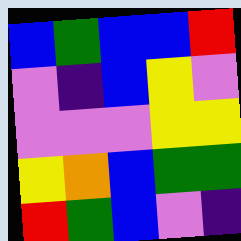[["blue", "green", "blue", "blue", "red"], ["violet", "indigo", "blue", "yellow", "violet"], ["violet", "violet", "violet", "yellow", "yellow"], ["yellow", "orange", "blue", "green", "green"], ["red", "green", "blue", "violet", "indigo"]]